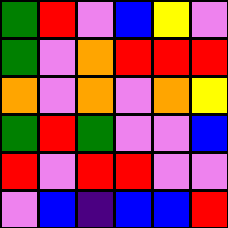[["green", "red", "violet", "blue", "yellow", "violet"], ["green", "violet", "orange", "red", "red", "red"], ["orange", "violet", "orange", "violet", "orange", "yellow"], ["green", "red", "green", "violet", "violet", "blue"], ["red", "violet", "red", "red", "violet", "violet"], ["violet", "blue", "indigo", "blue", "blue", "red"]]